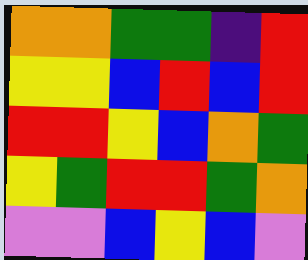[["orange", "orange", "green", "green", "indigo", "red"], ["yellow", "yellow", "blue", "red", "blue", "red"], ["red", "red", "yellow", "blue", "orange", "green"], ["yellow", "green", "red", "red", "green", "orange"], ["violet", "violet", "blue", "yellow", "blue", "violet"]]